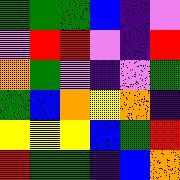[["green", "green", "green", "blue", "indigo", "violet"], ["violet", "red", "red", "violet", "indigo", "red"], ["orange", "green", "violet", "indigo", "violet", "green"], ["green", "blue", "orange", "yellow", "orange", "indigo"], ["yellow", "yellow", "yellow", "blue", "green", "red"], ["red", "green", "green", "indigo", "blue", "orange"]]